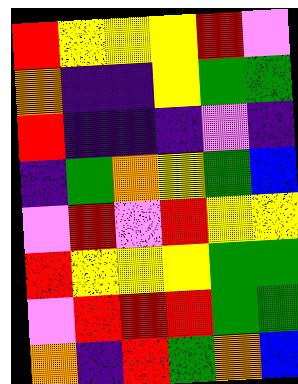[["red", "yellow", "yellow", "yellow", "red", "violet"], ["orange", "indigo", "indigo", "yellow", "green", "green"], ["red", "indigo", "indigo", "indigo", "violet", "indigo"], ["indigo", "green", "orange", "yellow", "green", "blue"], ["violet", "red", "violet", "red", "yellow", "yellow"], ["red", "yellow", "yellow", "yellow", "green", "green"], ["violet", "red", "red", "red", "green", "green"], ["orange", "indigo", "red", "green", "orange", "blue"]]